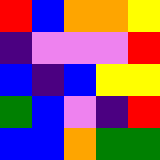[["red", "blue", "orange", "orange", "yellow"], ["indigo", "violet", "violet", "violet", "red"], ["blue", "indigo", "blue", "yellow", "yellow"], ["green", "blue", "violet", "indigo", "red"], ["blue", "blue", "orange", "green", "green"]]